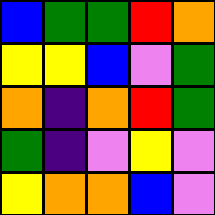[["blue", "green", "green", "red", "orange"], ["yellow", "yellow", "blue", "violet", "green"], ["orange", "indigo", "orange", "red", "green"], ["green", "indigo", "violet", "yellow", "violet"], ["yellow", "orange", "orange", "blue", "violet"]]